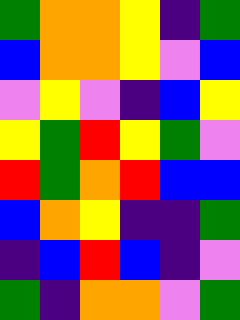[["green", "orange", "orange", "yellow", "indigo", "green"], ["blue", "orange", "orange", "yellow", "violet", "blue"], ["violet", "yellow", "violet", "indigo", "blue", "yellow"], ["yellow", "green", "red", "yellow", "green", "violet"], ["red", "green", "orange", "red", "blue", "blue"], ["blue", "orange", "yellow", "indigo", "indigo", "green"], ["indigo", "blue", "red", "blue", "indigo", "violet"], ["green", "indigo", "orange", "orange", "violet", "green"]]